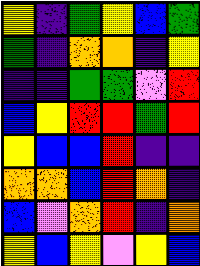[["yellow", "indigo", "green", "yellow", "blue", "green"], ["green", "indigo", "orange", "orange", "indigo", "yellow"], ["indigo", "indigo", "green", "green", "violet", "red"], ["blue", "yellow", "red", "red", "green", "red"], ["yellow", "blue", "blue", "red", "indigo", "indigo"], ["orange", "orange", "blue", "red", "orange", "indigo"], ["blue", "violet", "orange", "red", "indigo", "orange"], ["yellow", "blue", "yellow", "violet", "yellow", "blue"]]